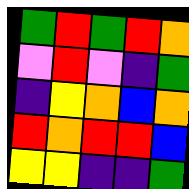[["green", "red", "green", "red", "orange"], ["violet", "red", "violet", "indigo", "green"], ["indigo", "yellow", "orange", "blue", "orange"], ["red", "orange", "red", "red", "blue"], ["yellow", "yellow", "indigo", "indigo", "green"]]